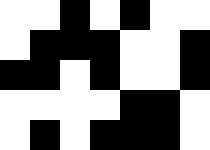[["white", "white", "black", "white", "black", "white", "white"], ["white", "black", "black", "black", "white", "white", "black"], ["black", "black", "white", "black", "white", "white", "black"], ["white", "white", "white", "white", "black", "black", "white"], ["white", "black", "white", "black", "black", "black", "white"]]